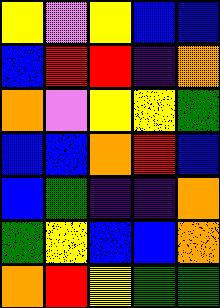[["yellow", "violet", "yellow", "blue", "blue"], ["blue", "red", "red", "indigo", "orange"], ["orange", "violet", "yellow", "yellow", "green"], ["blue", "blue", "orange", "red", "blue"], ["blue", "green", "indigo", "indigo", "orange"], ["green", "yellow", "blue", "blue", "orange"], ["orange", "red", "yellow", "green", "green"]]